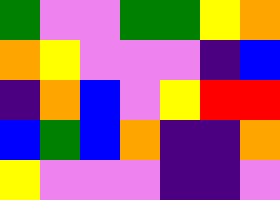[["green", "violet", "violet", "green", "green", "yellow", "orange"], ["orange", "yellow", "violet", "violet", "violet", "indigo", "blue"], ["indigo", "orange", "blue", "violet", "yellow", "red", "red"], ["blue", "green", "blue", "orange", "indigo", "indigo", "orange"], ["yellow", "violet", "violet", "violet", "indigo", "indigo", "violet"]]